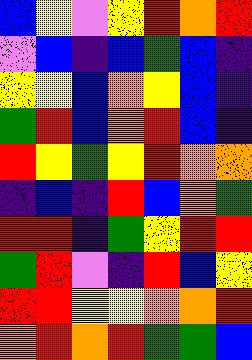[["blue", "yellow", "violet", "yellow", "red", "orange", "red"], ["violet", "blue", "indigo", "blue", "green", "blue", "indigo"], ["yellow", "yellow", "blue", "orange", "yellow", "blue", "indigo"], ["green", "red", "blue", "orange", "red", "blue", "indigo"], ["red", "yellow", "green", "yellow", "red", "orange", "orange"], ["indigo", "blue", "indigo", "red", "blue", "orange", "green"], ["red", "red", "indigo", "green", "yellow", "red", "red"], ["green", "red", "violet", "indigo", "red", "blue", "yellow"], ["red", "red", "yellow", "yellow", "orange", "orange", "red"], ["orange", "red", "orange", "red", "green", "green", "blue"]]